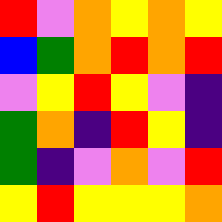[["red", "violet", "orange", "yellow", "orange", "yellow"], ["blue", "green", "orange", "red", "orange", "red"], ["violet", "yellow", "red", "yellow", "violet", "indigo"], ["green", "orange", "indigo", "red", "yellow", "indigo"], ["green", "indigo", "violet", "orange", "violet", "red"], ["yellow", "red", "yellow", "yellow", "yellow", "orange"]]